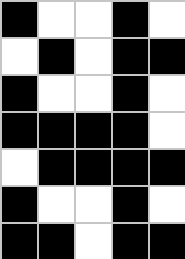[["black", "white", "white", "black", "white"], ["white", "black", "white", "black", "black"], ["black", "white", "white", "black", "white"], ["black", "black", "black", "black", "white"], ["white", "black", "black", "black", "black"], ["black", "white", "white", "black", "white"], ["black", "black", "white", "black", "black"]]